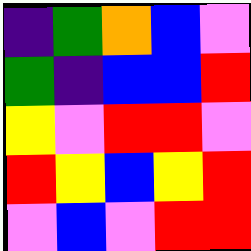[["indigo", "green", "orange", "blue", "violet"], ["green", "indigo", "blue", "blue", "red"], ["yellow", "violet", "red", "red", "violet"], ["red", "yellow", "blue", "yellow", "red"], ["violet", "blue", "violet", "red", "red"]]